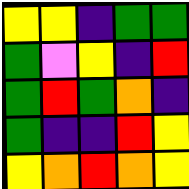[["yellow", "yellow", "indigo", "green", "green"], ["green", "violet", "yellow", "indigo", "red"], ["green", "red", "green", "orange", "indigo"], ["green", "indigo", "indigo", "red", "yellow"], ["yellow", "orange", "red", "orange", "yellow"]]